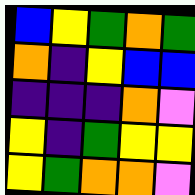[["blue", "yellow", "green", "orange", "green"], ["orange", "indigo", "yellow", "blue", "blue"], ["indigo", "indigo", "indigo", "orange", "violet"], ["yellow", "indigo", "green", "yellow", "yellow"], ["yellow", "green", "orange", "orange", "violet"]]